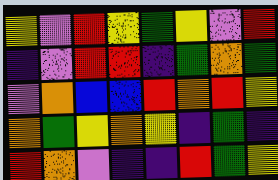[["yellow", "violet", "red", "yellow", "green", "yellow", "violet", "red"], ["indigo", "violet", "red", "red", "indigo", "green", "orange", "green"], ["violet", "orange", "blue", "blue", "red", "orange", "red", "yellow"], ["orange", "green", "yellow", "orange", "yellow", "indigo", "green", "indigo"], ["red", "orange", "violet", "indigo", "indigo", "red", "green", "yellow"]]